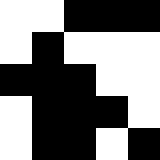[["white", "white", "black", "black", "black"], ["white", "black", "white", "white", "white"], ["black", "black", "black", "white", "white"], ["white", "black", "black", "black", "white"], ["white", "black", "black", "white", "black"]]